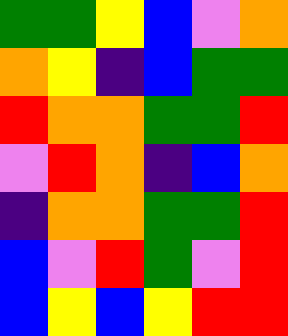[["green", "green", "yellow", "blue", "violet", "orange"], ["orange", "yellow", "indigo", "blue", "green", "green"], ["red", "orange", "orange", "green", "green", "red"], ["violet", "red", "orange", "indigo", "blue", "orange"], ["indigo", "orange", "orange", "green", "green", "red"], ["blue", "violet", "red", "green", "violet", "red"], ["blue", "yellow", "blue", "yellow", "red", "red"]]